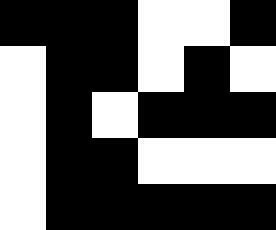[["black", "black", "black", "white", "white", "black"], ["white", "black", "black", "white", "black", "white"], ["white", "black", "white", "black", "black", "black"], ["white", "black", "black", "white", "white", "white"], ["white", "black", "black", "black", "black", "black"]]